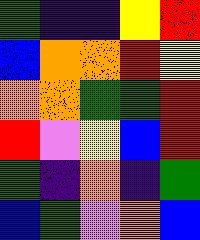[["green", "indigo", "indigo", "yellow", "red"], ["blue", "orange", "orange", "red", "yellow"], ["orange", "orange", "green", "green", "red"], ["red", "violet", "yellow", "blue", "red"], ["green", "indigo", "orange", "indigo", "green"], ["blue", "green", "violet", "orange", "blue"]]